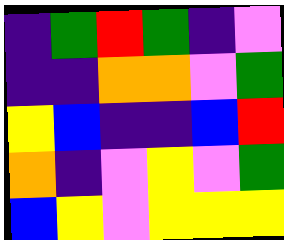[["indigo", "green", "red", "green", "indigo", "violet"], ["indigo", "indigo", "orange", "orange", "violet", "green"], ["yellow", "blue", "indigo", "indigo", "blue", "red"], ["orange", "indigo", "violet", "yellow", "violet", "green"], ["blue", "yellow", "violet", "yellow", "yellow", "yellow"]]